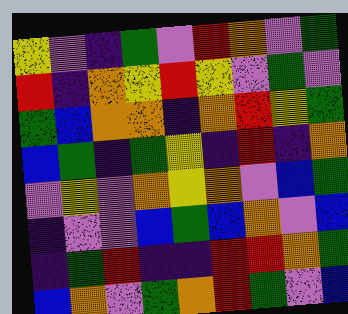[["yellow", "violet", "indigo", "green", "violet", "red", "orange", "violet", "green"], ["red", "indigo", "orange", "yellow", "red", "yellow", "violet", "green", "violet"], ["green", "blue", "orange", "orange", "indigo", "orange", "red", "yellow", "green"], ["blue", "green", "indigo", "green", "yellow", "indigo", "red", "indigo", "orange"], ["violet", "yellow", "violet", "orange", "yellow", "orange", "violet", "blue", "green"], ["indigo", "violet", "violet", "blue", "green", "blue", "orange", "violet", "blue"], ["indigo", "green", "red", "indigo", "indigo", "red", "red", "orange", "green"], ["blue", "orange", "violet", "green", "orange", "red", "green", "violet", "blue"]]